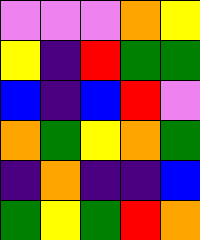[["violet", "violet", "violet", "orange", "yellow"], ["yellow", "indigo", "red", "green", "green"], ["blue", "indigo", "blue", "red", "violet"], ["orange", "green", "yellow", "orange", "green"], ["indigo", "orange", "indigo", "indigo", "blue"], ["green", "yellow", "green", "red", "orange"]]